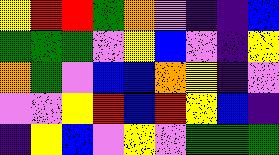[["yellow", "red", "red", "green", "orange", "violet", "indigo", "indigo", "blue"], ["green", "green", "green", "violet", "yellow", "blue", "violet", "indigo", "yellow"], ["orange", "green", "violet", "blue", "blue", "orange", "yellow", "indigo", "violet"], ["violet", "violet", "yellow", "red", "blue", "red", "yellow", "blue", "indigo"], ["indigo", "yellow", "blue", "violet", "yellow", "violet", "green", "green", "green"]]